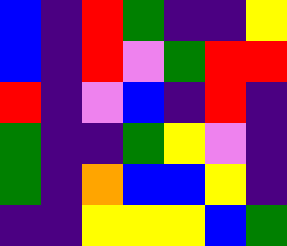[["blue", "indigo", "red", "green", "indigo", "indigo", "yellow"], ["blue", "indigo", "red", "violet", "green", "red", "red"], ["red", "indigo", "violet", "blue", "indigo", "red", "indigo"], ["green", "indigo", "indigo", "green", "yellow", "violet", "indigo"], ["green", "indigo", "orange", "blue", "blue", "yellow", "indigo"], ["indigo", "indigo", "yellow", "yellow", "yellow", "blue", "green"]]